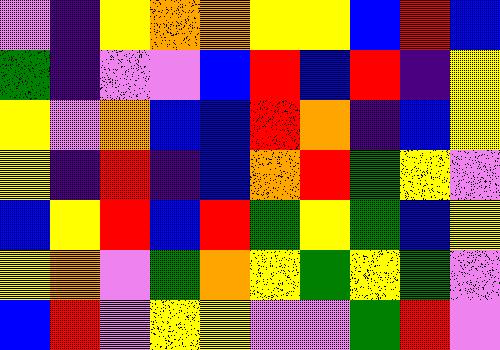[["violet", "indigo", "yellow", "orange", "orange", "yellow", "yellow", "blue", "red", "blue"], ["green", "indigo", "violet", "violet", "blue", "red", "blue", "red", "indigo", "yellow"], ["yellow", "violet", "orange", "blue", "blue", "red", "orange", "indigo", "blue", "yellow"], ["yellow", "indigo", "red", "indigo", "blue", "orange", "red", "green", "yellow", "violet"], ["blue", "yellow", "red", "blue", "red", "green", "yellow", "green", "blue", "yellow"], ["yellow", "orange", "violet", "green", "orange", "yellow", "green", "yellow", "green", "violet"], ["blue", "red", "violet", "yellow", "yellow", "violet", "violet", "green", "red", "violet"]]